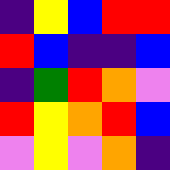[["indigo", "yellow", "blue", "red", "red"], ["red", "blue", "indigo", "indigo", "blue"], ["indigo", "green", "red", "orange", "violet"], ["red", "yellow", "orange", "red", "blue"], ["violet", "yellow", "violet", "orange", "indigo"]]